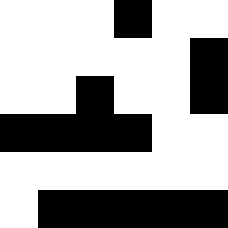[["white", "white", "white", "black", "white", "white"], ["white", "white", "white", "white", "white", "black"], ["white", "white", "black", "white", "white", "black"], ["black", "black", "black", "black", "white", "white"], ["white", "white", "white", "white", "white", "white"], ["white", "black", "black", "black", "black", "black"]]